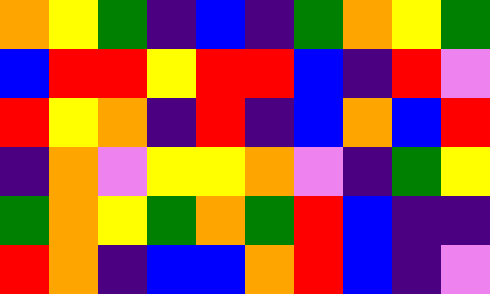[["orange", "yellow", "green", "indigo", "blue", "indigo", "green", "orange", "yellow", "green"], ["blue", "red", "red", "yellow", "red", "red", "blue", "indigo", "red", "violet"], ["red", "yellow", "orange", "indigo", "red", "indigo", "blue", "orange", "blue", "red"], ["indigo", "orange", "violet", "yellow", "yellow", "orange", "violet", "indigo", "green", "yellow"], ["green", "orange", "yellow", "green", "orange", "green", "red", "blue", "indigo", "indigo"], ["red", "orange", "indigo", "blue", "blue", "orange", "red", "blue", "indigo", "violet"]]